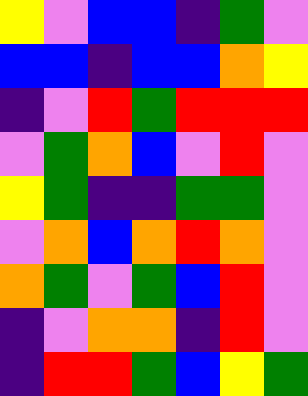[["yellow", "violet", "blue", "blue", "indigo", "green", "violet"], ["blue", "blue", "indigo", "blue", "blue", "orange", "yellow"], ["indigo", "violet", "red", "green", "red", "red", "red"], ["violet", "green", "orange", "blue", "violet", "red", "violet"], ["yellow", "green", "indigo", "indigo", "green", "green", "violet"], ["violet", "orange", "blue", "orange", "red", "orange", "violet"], ["orange", "green", "violet", "green", "blue", "red", "violet"], ["indigo", "violet", "orange", "orange", "indigo", "red", "violet"], ["indigo", "red", "red", "green", "blue", "yellow", "green"]]